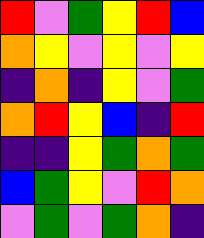[["red", "violet", "green", "yellow", "red", "blue"], ["orange", "yellow", "violet", "yellow", "violet", "yellow"], ["indigo", "orange", "indigo", "yellow", "violet", "green"], ["orange", "red", "yellow", "blue", "indigo", "red"], ["indigo", "indigo", "yellow", "green", "orange", "green"], ["blue", "green", "yellow", "violet", "red", "orange"], ["violet", "green", "violet", "green", "orange", "indigo"]]